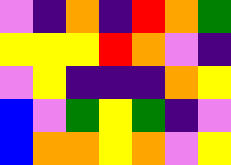[["violet", "indigo", "orange", "indigo", "red", "orange", "green"], ["yellow", "yellow", "yellow", "red", "orange", "violet", "indigo"], ["violet", "yellow", "indigo", "indigo", "indigo", "orange", "yellow"], ["blue", "violet", "green", "yellow", "green", "indigo", "violet"], ["blue", "orange", "orange", "yellow", "orange", "violet", "yellow"]]